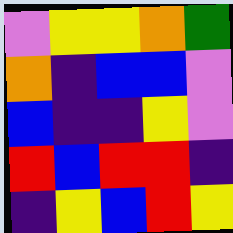[["violet", "yellow", "yellow", "orange", "green"], ["orange", "indigo", "blue", "blue", "violet"], ["blue", "indigo", "indigo", "yellow", "violet"], ["red", "blue", "red", "red", "indigo"], ["indigo", "yellow", "blue", "red", "yellow"]]